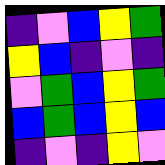[["indigo", "violet", "blue", "yellow", "green"], ["yellow", "blue", "indigo", "violet", "indigo"], ["violet", "green", "blue", "yellow", "green"], ["blue", "green", "blue", "yellow", "blue"], ["indigo", "violet", "indigo", "yellow", "violet"]]